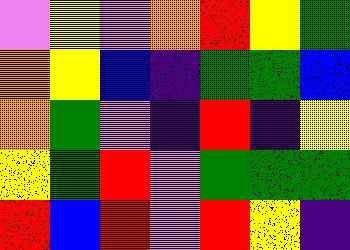[["violet", "yellow", "violet", "orange", "red", "yellow", "green"], ["orange", "yellow", "blue", "indigo", "green", "green", "blue"], ["orange", "green", "violet", "indigo", "red", "indigo", "yellow"], ["yellow", "green", "red", "violet", "green", "green", "green"], ["red", "blue", "red", "violet", "red", "yellow", "indigo"]]